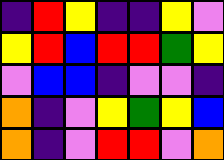[["indigo", "red", "yellow", "indigo", "indigo", "yellow", "violet"], ["yellow", "red", "blue", "red", "red", "green", "yellow"], ["violet", "blue", "blue", "indigo", "violet", "violet", "indigo"], ["orange", "indigo", "violet", "yellow", "green", "yellow", "blue"], ["orange", "indigo", "violet", "red", "red", "violet", "orange"]]